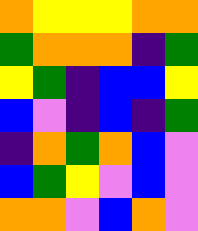[["orange", "yellow", "yellow", "yellow", "orange", "orange"], ["green", "orange", "orange", "orange", "indigo", "green"], ["yellow", "green", "indigo", "blue", "blue", "yellow"], ["blue", "violet", "indigo", "blue", "indigo", "green"], ["indigo", "orange", "green", "orange", "blue", "violet"], ["blue", "green", "yellow", "violet", "blue", "violet"], ["orange", "orange", "violet", "blue", "orange", "violet"]]